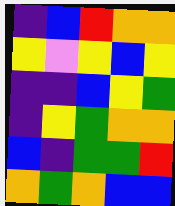[["indigo", "blue", "red", "orange", "orange"], ["yellow", "violet", "yellow", "blue", "yellow"], ["indigo", "indigo", "blue", "yellow", "green"], ["indigo", "yellow", "green", "orange", "orange"], ["blue", "indigo", "green", "green", "red"], ["orange", "green", "orange", "blue", "blue"]]